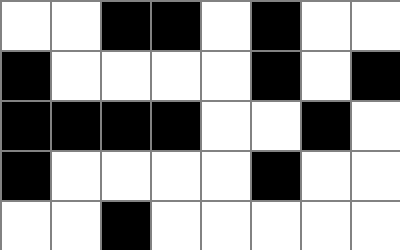[["white", "white", "black", "black", "white", "black", "white", "white"], ["black", "white", "white", "white", "white", "black", "white", "black"], ["black", "black", "black", "black", "white", "white", "black", "white"], ["black", "white", "white", "white", "white", "black", "white", "white"], ["white", "white", "black", "white", "white", "white", "white", "white"]]